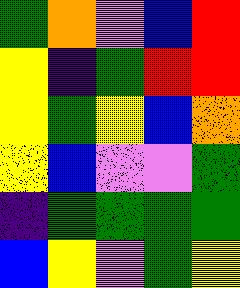[["green", "orange", "violet", "blue", "red"], ["yellow", "indigo", "green", "red", "red"], ["yellow", "green", "yellow", "blue", "orange"], ["yellow", "blue", "violet", "violet", "green"], ["indigo", "green", "green", "green", "green"], ["blue", "yellow", "violet", "green", "yellow"]]